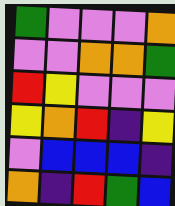[["green", "violet", "violet", "violet", "orange"], ["violet", "violet", "orange", "orange", "green"], ["red", "yellow", "violet", "violet", "violet"], ["yellow", "orange", "red", "indigo", "yellow"], ["violet", "blue", "blue", "blue", "indigo"], ["orange", "indigo", "red", "green", "blue"]]